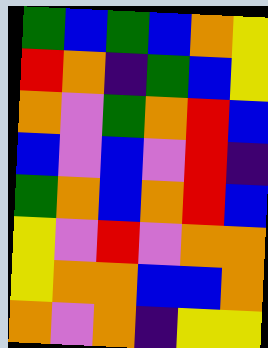[["green", "blue", "green", "blue", "orange", "yellow"], ["red", "orange", "indigo", "green", "blue", "yellow"], ["orange", "violet", "green", "orange", "red", "blue"], ["blue", "violet", "blue", "violet", "red", "indigo"], ["green", "orange", "blue", "orange", "red", "blue"], ["yellow", "violet", "red", "violet", "orange", "orange"], ["yellow", "orange", "orange", "blue", "blue", "orange"], ["orange", "violet", "orange", "indigo", "yellow", "yellow"]]